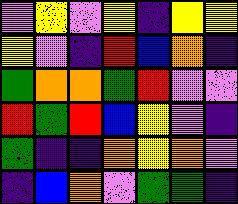[["violet", "yellow", "violet", "yellow", "indigo", "yellow", "yellow"], ["yellow", "violet", "indigo", "red", "blue", "orange", "indigo"], ["green", "orange", "orange", "green", "red", "violet", "violet"], ["red", "green", "red", "blue", "yellow", "violet", "indigo"], ["green", "indigo", "indigo", "orange", "yellow", "orange", "violet"], ["indigo", "blue", "orange", "violet", "green", "green", "indigo"]]